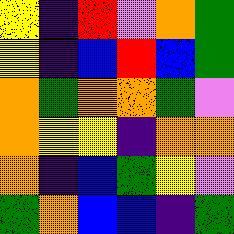[["yellow", "indigo", "red", "violet", "orange", "green"], ["yellow", "indigo", "blue", "red", "blue", "green"], ["orange", "green", "orange", "orange", "green", "violet"], ["orange", "yellow", "yellow", "indigo", "orange", "orange"], ["orange", "indigo", "blue", "green", "yellow", "violet"], ["green", "orange", "blue", "blue", "indigo", "green"]]